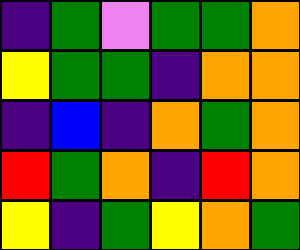[["indigo", "green", "violet", "green", "green", "orange"], ["yellow", "green", "green", "indigo", "orange", "orange"], ["indigo", "blue", "indigo", "orange", "green", "orange"], ["red", "green", "orange", "indigo", "red", "orange"], ["yellow", "indigo", "green", "yellow", "orange", "green"]]